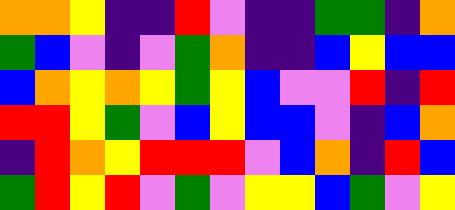[["orange", "orange", "yellow", "indigo", "indigo", "red", "violet", "indigo", "indigo", "green", "green", "indigo", "orange"], ["green", "blue", "violet", "indigo", "violet", "green", "orange", "indigo", "indigo", "blue", "yellow", "blue", "blue"], ["blue", "orange", "yellow", "orange", "yellow", "green", "yellow", "blue", "violet", "violet", "red", "indigo", "red"], ["red", "red", "yellow", "green", "violet", "blue", "yellow", "blue", "blue", "violet", "indigo", "blue", "orange"], ["indigo", "red", "orange", "yellow", "red", "red", "red", "violet", "blue", "orange", "indigo", "red", "blue"], ["green", "red", "yellow", "red", "violet", "green", "violet", "yellow", "yellow", "blue", "green", "violet", "yellow"]]